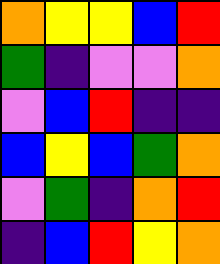[["orange", "yellow", "yellow", "blue", "red"], ["green", "indigo", "violet", "violet", "orange"], ["violet", "blue", "red", "indigo", "indigo"], ["blue", "yellow", "blue", "green", "orange"], ["violet", "green", "indigo", "orange", "red"], ["indigo", "blue", "red", "yellow", "orange"]]